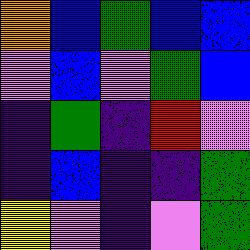[["orange", "blue", "green", "blue", "blue"], ["violet", "blue", "violet", "green", "blue"], ["indigo", "green", "indigo", "red", "violet"], ["indigo", "blue", "indigo", "indigo", "green"], ["yellow", "violet", "indigo", "violet", "green"]]